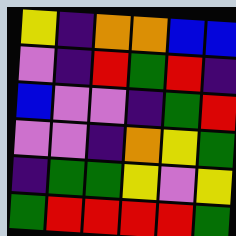[["yellow", "indigo", "orange", "orange", "blue", "blue"], ["violet", "indigo", "red", "green", "red", "indigo"], ["blue", "violet", "violet", "indigo", "green", "red"], ["violet", "violet", "indigo", "orange", "yellow", "green"], ["indigo", "green", "green", "yellow", "violet", "yellow"], ["green", "red", "red", "red", "red", "green"]]